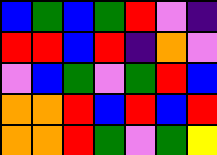[["blue", "green", "blue", "green", "red", "violet", "indigo"], ["red", "red", "blue", "red", "indigo", "orange", "violet"], ["violet", "blue", "green", "violet", "green", "red", "blue"], ["orange", "orange", "red", "blue", "red", "blue", "red"], ["orange", "orange", "red", "green", "violet", "green", "yellow"]]